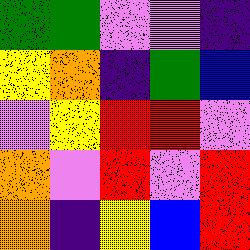[["green", "green", "violet", "violet", "indigo"], ["yellow", "orange", "indigo", "green", "blue"], ["violet", "yellow", "red", "red", "violet"], ["orange", "violet", "red", "violet", "red"], ["orange", "indigo", "yellow", "blue", "red"]]